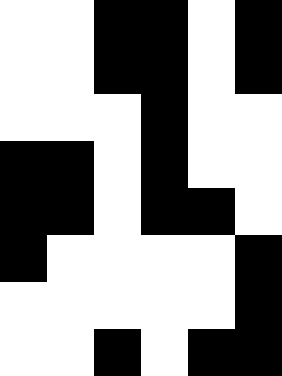[["white", "white", "black", "black", "white", "black"], ["white", "white", "black", "black", "white", "black"], ["white", "white", "white", "black", "white", "white"], ["black", "black", "white", "black", "white", "white"], ["black", "black", "white", "black", "black", "white"], ["black", "white", "white", "white", "white", "black"], ["white", "white", "white", "white", "white", "black"], ["white", "white", "black", "white", "black", "black"]]